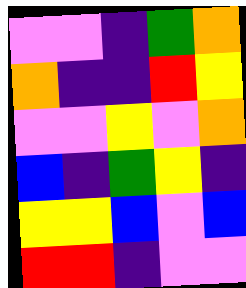[["violet", "violet", "indigo", "green", "orange"], ["orange", "indigo", "indigo", "red", "yellow"], ["violet", "violet", "yellow", "violet", "orange"], ["blue", "indigo", "green", "yellow", "indigo"], ["yellow", "yellow", "blue", "violet", "blue"], ["red", "red", "indigo", "violet", "violet"]]